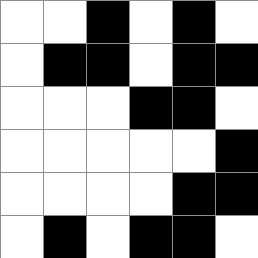[["white", "white", "black", "white", "black", "white"], ["white", "black", "black", "white", "black", "black"], ["white", "white", "white", "black", "black", "white"], ["white", "white", "white", "white", "white", "black"], ["white", "white", "white", "white", "black", "black"], ["white", "black", "white", "black", "black", "white"]]